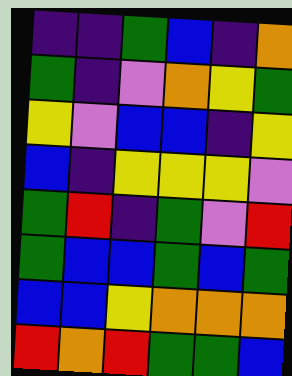[["indigo", "indigo", "green", "blue", "indigo", "orange"], ["green", "indigo", "violet", "orange", "yellow", "green"], ["yellow", "violet", "blue", "blue", "indigo", "yellow"], ["blue", "indigo", "yellow", "yellow", "yellow", "violet"], ["green", "red", "indigo", "green", "violet", "red"], ["green", "blue", "blue", "green", "blue", "green"], ["blue", "blue", "yellow", "orange", "orange", "orange"], ["red", "orange", "red", "green", "green", "blue"]]